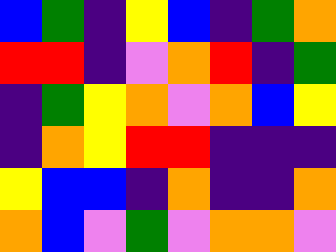[["blue", "green", "indigo", "yellow", "blue", "indigo", "green", "orange"], ["red", "red", "indigo", "violet", "orange", "red", "indigo", "green"], ["indigo", "green", "yellow", "orange", "violet", "orange", "blue", "yellow"], ["indigo", "orange", "yellow", "red", "red", "indigo", "indigo", "indigo"], ["yellow", "blue", "blue", "indigo", "orange", "indigo", "indigo", "orange"], ["orange", "blue", "violet", "green", "violet", "orange", "orange", "violet"]]